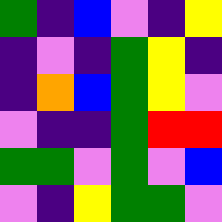[["green", "indigo", "blue", "violet", "indigo", "yellow"], ["indigo", "violet", "indigo", "green", "yellow", "indigo"], ["indigo", "orange", "blue", "green", "yellow", "violet"], ["violet", "indigo", "indigo", "green", "red", "red"], ["green", "green", "violet", "green", "violet", "blue"], ["violet", "indigo", "yellow", "green", "green", "violet"]]